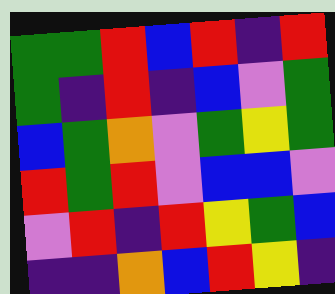[["green", "green", "red", "blue", "red", "indigo", "red"], ["green", "indigo", "red", "indigo", "blue", "violet", "green"], ["blue", "green", "orange", "violet", "green", "yellow", "green"], ["red", "green", "red", "violet", "blue", "blue", "violet"], ["violet", "red", "indigo", "red", "yellow", "green", "blue"], ["indigo", "indigo", "orange", "blue", "red", "yellow", "indigo"]]